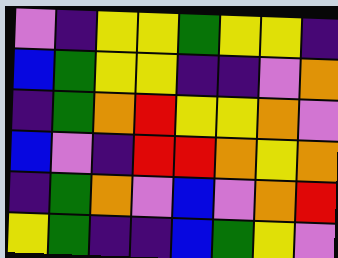[["violet", "indigo", "yellow", "yellow", "green", "yellow", "yellow", "indigo"], ["blue", "green", "yellow", "yellow", "indigo", "indigo", "violet", "orange"], ["indigo", "green", "orange", "red", "yellow", "yellow", "orange", "violet"], ["blue", "violet", "indigo", "red", "red", "orange", "yellow", "orange"], ["indigo", "green", "orange", "violet", "blue", "violet", "orange", "red"], ["yellow", "green", "indigo", "indigo", "blue", "green", "yellow", "violet"]]